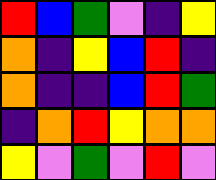[["red", "blue", "green", "violet", "indigo", "yellow"], ["orange", "indigo", "yellow", "blue", "red", "indigo"], ["orange", "indigo", "indigo", "blue", "red", "green"], ["indigo", "orange", "red", "yellow", "orange", "orange"], ["yellow", "violet", "green", "violet", "red", "violet"]]